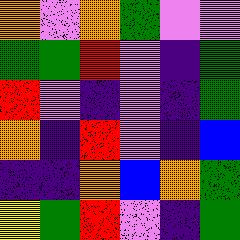[["orange", "violet", "orange", "green", "violet", "violet"], ["green", "green", "red", "violet", "indigo", "green"], ["red", "violet", "indigo", "violet", "indigo", "green"], ["orange", "indigo", "red", "violet", "indigo", "blue"], ["indigo", "indigo", "orange", "blue", "orange", "green"], ["yellow", "green", "red", "violet", "indigo", "green"]]